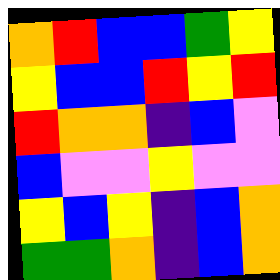[["orange", "red", "blue", "blue", "green", "yellow"], ["yellow", "blue", "blue", "red", "yellow", "red"], ["red", "orange", "orange", "indigo", "blue", "violet"], ["blue", "violet", "violet", "yellow", "violet", "violet"], ["yellow", "blue", "yellow", "indigo", "blue", "orange"], ["green", "green", "orange", "indigo", "blue", "orange"]]